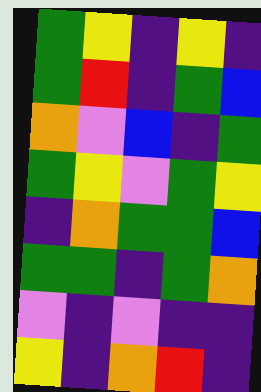[["green", "yellow", "indigo", "yellow", "indigo"], ["green", "red", "indigo", "green", "blue"], ["orange", "violet", "blue", "indigo", "green"], ["green", "yellow", "violet", "green", "yellow"], ["indigo", "orange", "green", "green", "blue"], ["green", "green", "indigo", "green", "orange"], ["violet", "indigo", "violet", "indigo", "indigo"], ["yellow", "indigo", "orange", "red", "indigo"]]